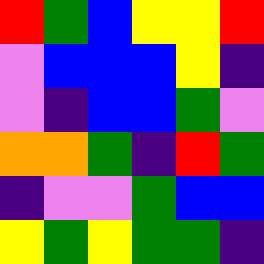[["red", "green", "blue", "yellow", "yellow", "red"], ["violet", "blue", "blue", "blue", "yellow", "indigo"], ["violet", "indigo", "blue", "blue", "green", "violet"], ["orange", "orange", "green", "indigo", "red", "green"], ["indigo", "violet", "violet", "green", "blue", "blue"], ["yellow", "green", "yellow", "green", "green", "indigo"]]